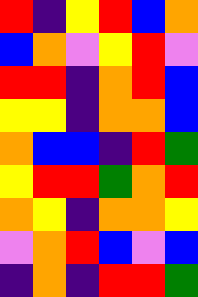[["red", "indigo", "yellow", "red", "blue", "orange"], ["blue", "orange", "violet", "yellow", "red", "violet"], ["red", "red", "indigo", "orange", "red", "blue"], ["yellow", "yellow", "indigo", "orange", "orange", "blue"], ["orange", "blue", "blue", "indigo", "red", "green"], ["yellow", "red", "red", "green", "orange", "red"], ["orange", "yellow", "indigo", "orange", "orange", "yellow"], ["violet", "orange", "red", "blue", "violet", "blue"], ["indigo", "orange", "indigo", "red", "red", "green"]]